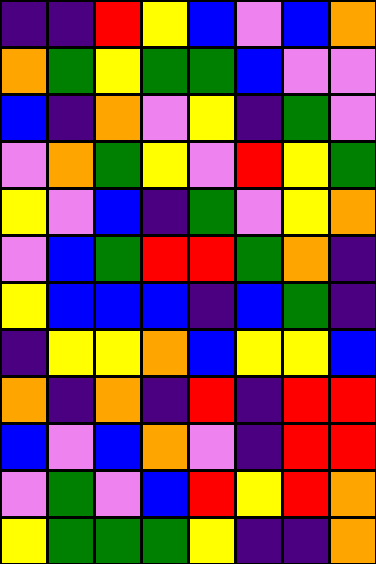[["indigo", "indigo", "red", "yellow", "blue", "violet", "blue", "orange"], ["orange", "green", "yellow", "green", "green", "blue", "violet", "violet"], ["blue", "indigo", "orange", "violet", "yellow", "indigo", "green", "violet"], ["violet", "orange", "green", "yellow", "violet", "red", "yellow", "green"], ["yellow", "violet", "blue", "indigo", "green", "violet", "yellow", "orange"], ["violet", "blue", "green", "red", "red", "green", "orange", "indigo"], ["yellow", "blue", "blue", "blue", "indigo", "blue", "green", "indigo"], ["indigo", "yellow", "yellow", "orange", "blue", "yellow", "yellow", "blue"], ["orange", "indigo", "orange", "indigo", "red", "indigo", "red", "red"], ["blue", "violet", "blue", "orange", "violet", "indigo", "red", "red"], ["violet", "green", "violet", "blue", "red", "yellow", "red", "orange"], ["yellow", "green", "green", "green", "yellow", "indigo", "indigo", "orange"]]